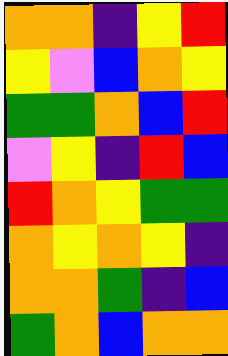[["orange", "orange", "indigo", "yellow", "red"], ["yellow", "violet", "blue", "orange", "yellow"], ["green", "green", "orange", "blue", "red"], ["violet", "yellow", "indigo", "red", "blue"], ["red", "orange", "yellow", "green", "green"], ["orange", "yellow", "orange", "yellow", "indigo"], ["orange", "orange", "green", "indigo", "blue"], ["green", "orange", "blue", "orange", "orange"]]